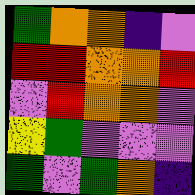[["green", "orange", "orange", "indigo", "violet"], ["red", "red", "orange", "orange", "red"], ["violet", "red", "orange", "orange", "violet"], ["yellow", "green", "violet", "violet", "violet"], ["green", "violet", "green", "orange", "indigo"]]